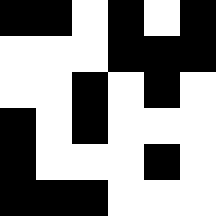[["black", "black", "white", "black", "white", "black"], ["white", "white", "white", "black", "black", "black"], ["white", "white", "black", "white", "black", "white"], ["black", "white", "black", "white", "white", "white"], ["black", "white", "white", "white", "black", "white"], ["black", "black", "black", "white", "white", "white"]]